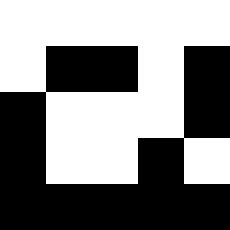[["white", "white", "white", "white", "white"], ["white", "black", "black", "white", "black"], ["black", "white", "white", "white", "black"], ["black", "white", "white", "black", "white"], ["black", "black", "black", "black", "black"]]